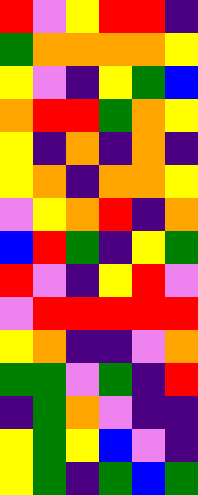[["red", "violet", "yellow", "red", "red", "indigo"], ["green", "orange", "orange", "orange", "orange", "yellow"], ["yellow", "violet", "indigo", "yellow", "green", "blue"], ["orange", "red", "red", "green", "orange", "yellow"], ["yellow", "indigo", "orange", "indigo", "orange", "indigo"], ["yellow", "orange", "indigo", "orange", "orange", "yellow"], ["violet", "yellow", "orange", "red", "indigo", "orange"], ["blue", "red", "green", "indigo", "yellow", "green"], ["red", "violet", "indigo", "yellow", "red", "violet"], ["violet", "red", "red", "red", "red", "red"], ["yellow", "orange", "indigo", "indigo", "violet", "orange"], ["green", "green", "violet", "green", "indigo", "red"], ["indigo", "green", "orange", "violet", "indigo", "indigo"], ["yellow", "green", "yellow", "blue", "violet", "indigo"], ["yellow", "green", "indigo", "green", "blue", "green"]]